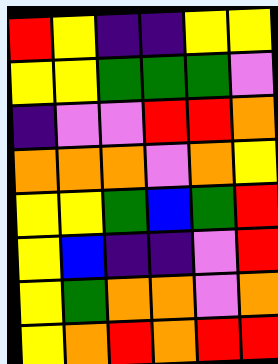[["red", "yellow", "indigo", "indigo", "yellow", "yellow"], ["yellow", "yellow", "green", "green", "green", "violet"], ["indigo", "violet", "violet", "red", "red", "orange"], ["orange", "orange", "orange", "violet", "orange", "yellow"], ["yellow", "yellow", "green", "blue", "green", "red"], ["yellow", "blue", "indigo", "indigo", "violet", "red"], ["yellow", "green", "orange", "orange", "violet", "orange"], ["yellow", "orange", "red", "orange", "red", "red"]]